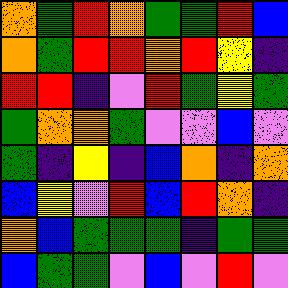[["orange", "green", "red", "orange", "green", "green", "red", "blue"], ["orange", "green", "red", "red", "orange", "red", "yellow", "indigo"], ["red", "red", "indigo", "violet", "red", "green", "yellow", "green"], ["green", "orange", "orange", "green", "violet", "violet", "blue", "violet"], ["green", "indigo", "yellow", "indigo", "blue", "orange", "indigo", "orange"], ["blue", "yellow", "violet", "red", "blue", "red", "orange", "indigo"], ["orange", "blue", "green", "green", "green", "indigo", "green", "green"], ["blue", "green", "green", "violet", "blue", "violet", "red", "violet"]]